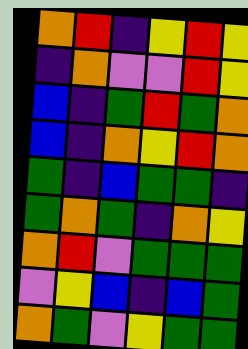[["orange", "red", "indigo", "yellow", "red", "yellow"], ["indigo", "orange", "violet", "violet", "red", "yellow"], ["blue", "indigo", "green", "red", "green", "orange"], ["blue", "indigo", "orange", "yellow", "red", "orange"], ["green", "indigo", "blue", "green", "green", "indigo"], ["green", "orange", "green", "indigo", "orange", "yellow"], ["orange", "red", "violet", "green", "green", "green"], ["violet", "yellow", "blue", "indigo", "blue", "green"], ["orange", "green", "violet", "yellow", "green", "green"]]